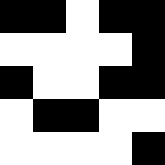[["black", "black", "white", "black", "black"], ["white", "white", "white", "white", "black"], ["black", "white", "white", "black", "black"], ["white", "black", "black", "white", "white"], ["white", "white", "white", "white", "black"]]